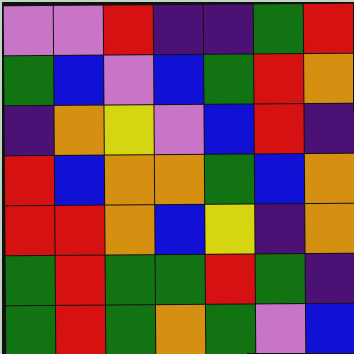[["violet", "violet", "red", "indigo", "indigo", "green", "red"], ["green", "blue", "violet", "blue", "green", "red", "orange"], ["indigo", "orange", "yellow", "violet", "blue", "red", "indigo"], ["red", "blue", "orange", "orange", "green", "blue", "orange"], ["red", "red", "orange", "blue", "yellow", "indigo", "orange"], ["green", "red", "green", "green", "red", "green", "indigo"], ["green", "red", "green", "orange", "green", "violet", "blue"]]